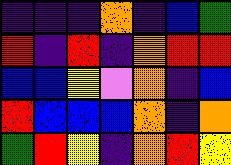[["indigo", "indigo", "indigo", "orange", "indigo", "blue", "green"], ["red", "indigo", "red", "indigo", "orange", "red", "red"], ["blue", "blue", "yellow", "violet", "orange", "indigo", "blue"], ["red", "blue", "blue", "blue", "orange", "indigo", "orange"], ["green", "red", "yellow", "indigo", "orange", "red", "yellow"]]